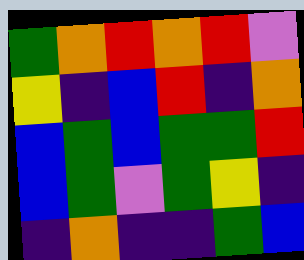[["green", "orange", "red", "orange", "red", "violet"], ["yellow", "indigo", "blue", "red", "indigo", "orange"], ["blue", "green", "blue", "green", "green", "red"], ["blue", "green", "violet", "green", "yellow", "indigo"], ["indigo", "orange", "indigo", "indigo", "green", "blue"]]